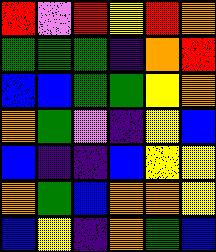[["red", "violet", "red", "yellow", "red", "orange"], ["green", "green", "green", "indigo", "orange", "red"], ["blue", "blue", "green", "green", "yellow", "orange"], ["orange", "green", "violet", "indigo", "yellow", "blue"], ["blue", "indigo", "indigo", "blue", "yellow", "yellow"], ["orange", "green", "blue", "orange", "orange", "yellow"], ["blue", "yellow", "indigo", "orange", "green", "blue"]]